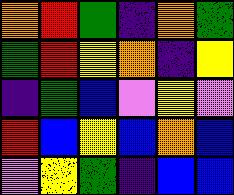[["orange", "red", "green", "indigo", "orange", "green"], ["green", "red", "yellow", "orange", "indigo", "yellow"], ["indigo", "green", "blue", "violet", "yellow", "violet"], ["red", "blue", "yellow", "blue", "orange", "blue"], ["violet", "yellow", "green", "indigo", "blue", "blue"]]